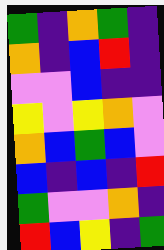[["green", "indigo", "orange", "green", "indigo"], ["orange", "indigo", "blue", "red", "indigo"], ["violet", "violet", "blue", "indigo", "indigo"], ["yellow", "violet", "yellow", "orange", "violet"], ["orange", "blue", "green", "blue", "violet"], ["blue", "indigo", "blue", "indigo", "red"], ["green", "violet", "violet", "orange", "indigo"], ["red", "blue", "yellow", "indigo", "green"]]